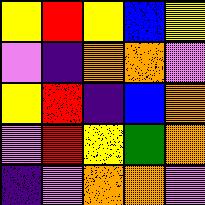[["yellow", "red", "yellow", "blue", "yellow"], ["violet", "indigo", "orange", "orange", "violet"], ["yellow", "red", "indigo", "blue", "orange"], ["violet", "red", "yellow", "green", "orange"], ["indigo", "violet", "orange", "orange", "violet"]]